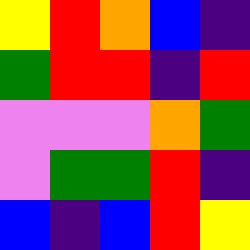[["yellow", "red", "orange", "blue", "indigo"], ["green", "red", "red", "indigo", "red"], ["violet", "violet", "violet", "orange", "green"], ["violet", "green", "green", "red", "indigo"], ["blue", "indigo", "blue", "red", "yellow"]]